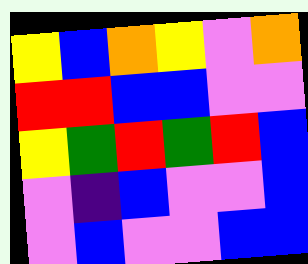[["yellow", "blue", "orange", "yellow", "violet", "orange"], ["red", "red", "blue", "blue", "violet", "violet"], ["yellow", "green", "red", "green", "red", "blue"], ["violet", "indigo", "blue", "violet", "violet", "blue"], ["violet", "blue", "violet", "violet", "blue", "blue"]]